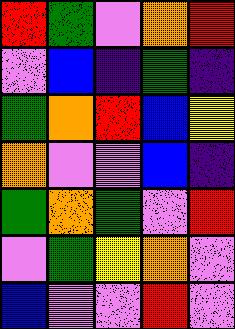[["red", "green", "violet", "orange", "red"], ["violet", "blue", "indigo", "green", "indigo"], ["green", "orange", "red", "blue", "yellow"], ["orange", "violet", "violet", "blue", "indigo"], ["green", "orange", "green", "violet", "red"], ["violet", "green", "yellow", "orange", "violet"], ["blue", "violet", "violet", "red", "violet"]]